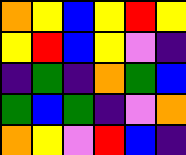[["orange", "yellow", "blue", "yellow", "red", "yellow"], ["yellow", "red", "blue", "yellow", "violet", "indigo"], ["indigo", "green", "indigo", "orange", "green", "blue"], ["green", "blue", "green", "indigo", "violet", "orange"], ["orange", "yellow", "violet", "red", "blue", "indigo"]]